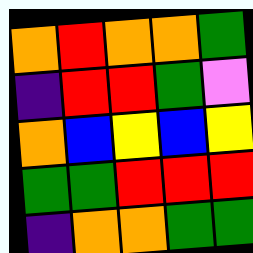[["orange", "red", "orange", "orange", "green"], ["indigo", "red", "red", "green", "violet"], ["orange", "blue", "yellow", "blue", "yellow"], ["green", "green", "red", "red", "red"], ["indigo", "orange", "orange", "green", "green"]]